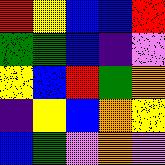[["red", "yellow", "blue", "blue", "red"], ["green", "green", "blue", "indigo", "violet"], ["yellow", "blue", "red", "green", "orange"], ["indigo", "yellow", "blue", "orange", "yellow"], ["blue", "green", "violet", "orange", "violet"]]